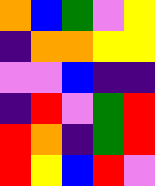[["orange", "blue", "green", "violet", "yellow"], ["indigo", "orange", "orange", "yellow", "yellow"], ["violet", "violet", "blue", "indigo", "indigo"], ["indigo", "red", "violet", "green", "red"], ["red", "orange", "indigo", "green", "red"], ["red", "yellow", "blue", "red", "violet"]]